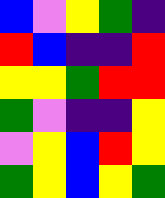[["blue", "violet", "yellow", "green", "indigo"], ["red", "blue", "indigo", "indigo", "red"], ["yellow", "yellow", "green", "red", "red"], ["green", "violet", "indigo", "indigo", "yellow"], ["violet", "yellow", "blue", "red", "yellow"], ["green", "yellow", "blue", "yellow", "green"]]